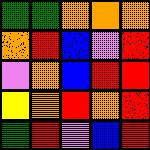[["green", "green", "orange", "orange", "orange"], ["orange", "red", "blue", "violet", "red"], ["violet", "orange", "blue", "red", "red"], ["yellow", "orange", "red", "orange", "red"], ["green", "red", "violet", "blue", "red"]]